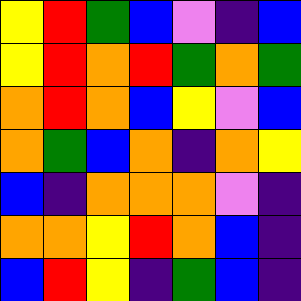[["yellow", "red", "green", "blue", "violet", "indigo", "blue"], ["yellow", "red", "orange", "red", "green", "orange", "green"], ["orange", "red", "orange", "blue", "yellow", "violet", "blue"], ["orange", "green", "blue", "orange", "indigo", "orange", "yellow"], ["blue", "indigo", "orange", "orange", "orange", "violet", "indigo"], ["orange", "orange", "yellow", "red", "orange", "blue", "indigo"], ["blue", "red", "yellow", "indigo", "green", "blue", "indigo"]]